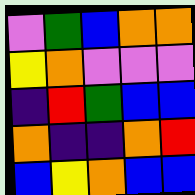[["violet", "green", "blue", "orange", "orange"], ["yellow", "orange", "violet", "violet", "violet"], ["indigo", "red", "green", "blue", "blue"], ["orange", "indigo", "indigo", "orange", "red"], ["blue", "yellow", "orange", "blue", "blue"]]